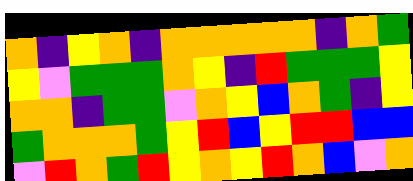[["orange", "indigo", "yellow", "orange", "indigo", "orange", "orange", "orange", "orange", "orange", "indigo", "orange", "green"], ["yellow", "violet", "green", "green", "green", "orange", "yellow", "indigo", "red", "green", "green", "green", "yellow"], ["orange", "orange", "indigo", "green", "green", "violet", "orange", "yellow", "blue", "orange", "green", "indigo", "yellow"], ["green", "orange", "orange", "orange", "green", "yellow", "red", "blue", "yellow", "red", "red", "blue", "blue"], ["violet", "red", "orange", "green", "red", "yellow", "orange", "yellow", "red", "orange", "blue", "violet", "orange"]]